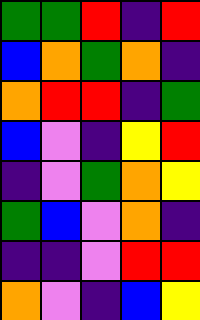[["green", "green", "red", "indigo", "red"], ["blue", "orange", "green", "orange", "indigo"], ["orange", "red", "red", "indigo", "green"], ["blue", "violet", "indigo", "yellow", "red"], ["indigo", "violet", "green", "orange", "yellow"], ["green", "blue", "violet", "orange", "indigo"], ["indigo", "indigo", "violet", "red", "red"], ["orange", "violet", "indigo", "blue", "yellow"]]